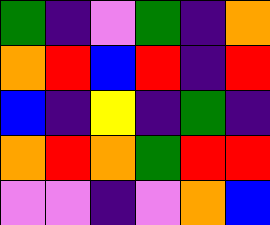[["green", "indigo", "violet", "green", "indigo", "orange"], ["orange", "red", "blue", "red", "indigo", "red"], ["blue", "indigo", "yellow", "indigo", "green", "indigo"], ["orange", "red", "orange", "green", "red", "red"], ["violet", "violet", "indigo", "violet", "orange", "blue"]]